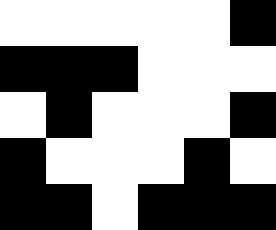[["white", "white", "white", "white", "white", "black"], ["black", "black", "black", "white", "white", "white"], ["white", "black", "white", "white", "white", "black"], ["black", "white", "white", "white", "black", "white"], ["black", "black", "white", "black", "black", "black"]]